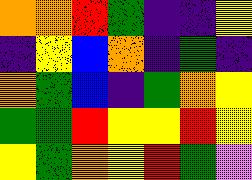[["orange", "orange", "red", "green", "indigo", "indigo", "yellow"], ["indigo", "yellow", "blue", "orange", "indigo", "green", "indigo"], ["orange", "green", "blue", "indigo", "green", "orange", "yellow"], ["green", "green", "red", "yellow", "yellow", "red", "yellow"], ["yellow", "green", "orange", "yellow", "red", "green", "violet"]]